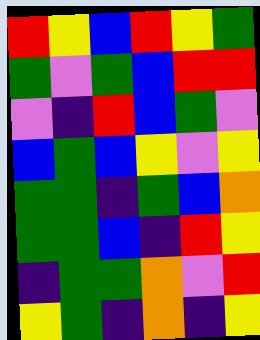[["red", "yellow", "blue", "red", "yellow", "green"], ["green", "violet", "green", "blue", "red", "red"], ["violet", "indigo", "red", "blue", "green", "violet"], ["blue", "green", "blue", "yellow", "violet", "yellow"], ["green", "green", "indigo", "green", "blue", "orange"], ["green", "green", "blue", "indigo", "red", "yellow"], ["indigo", "green", "green", "orange", "violet", "red"], ["yellow", "green", "indigo", "orange", "indigo", "yellow"]]